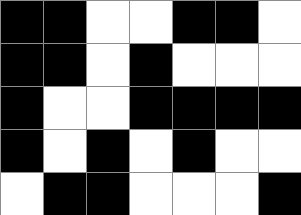[["black", "black", "white", "white", "black", "black", "white"], ["black", "black", "white", "black", "white", "white", "white"], ["black", "white", "white", "black", "black", "black", "black"], ["black", "white", "black", "white", "black", "white", "white"], ["white", "black", "black", "white", "white", "white", "black"]]